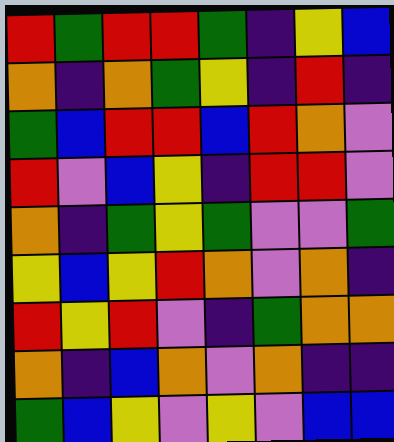[["red", "green", "red", "red", "green", "indigo", "yellow", "blue"], ["orange", "indigo", "orange", "green", "yellow", "indigo", "red", "indigo"], ["green", "blue", "red", "red", "blue", "red", "orange", "violet"], ["red", "violet", "blue", "yellow", "indigo", "red", "red", "violet"], ["orange", "indigo", "green", "yellow", "green", "violet", "violet", "green"], ["yellow", "blue", "yellow", "red", "orange", "violet", "orange", "indigo"], ["red", "yellow", "red", "violet", "indigo", "green", "orange", "orange"], ["orange", "indigo", "blue", "orange", "violet", "orange", "indigo", "indigo"], ["green", "blue", "yellow", "violet", "yellow", "violet", "blue", "blue"]]